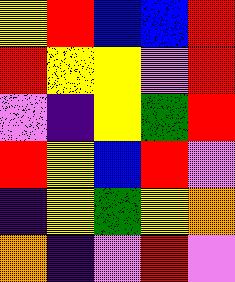[["yellow", "red", "blue", "blue", "red"], ["red", "yellow", "yellow", "violet", "red"], ["violet", "indigo", "yellow", "green", "red"], ["red", "yellow", "blue", "red", "violet"], ["indigo", "yellow", "green", "yellow", "orange"], ["orange", "indigo", "violet", "red", "violet"]]